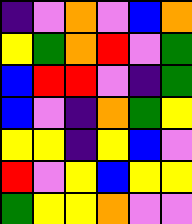[["indigo", "violet", "orange", "violet", "blue", "orange"], ["yellow", "green", "orange", "red", "violet", "green"], ["blue", "red", "red", "violet", "indigo", "green"], ["blue", "violet", "indigo", "orange", "green", "yellow"], ["yellow", "yellow", "indigo", "yellow", "blue", "violet"], ["red", "violet", "yellow", "blue", "yellow", "yellow"], ["green", "yellow", "yellow", "orange", "violet", "violet"]]